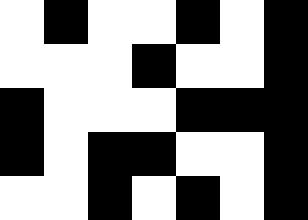[["white", "black", "white", "white", "black", "white", "black"], ["white", "white", "white", "black", "white", "white", "black"], ["black", "white", "white", "white", "black", "black", "black"], ["black", "white", "black", "black", "white", "white", "black"], ["white", "white", "black", "white", "black", "white", "black"]]